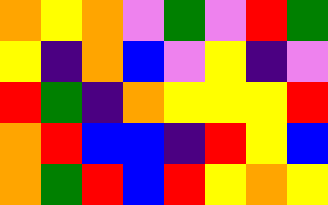[["orange", "yellow", "orange", "violet", "green", "violet", "red", "green"], ["yellow", "indigo", "orange", "blue", "violet", "yellow", "indigo", "violet"], ["red", "green", "indigo", "orange", "yellow", "yellow", "yellow", "red"], ["orange", "red", "blue", "blue", "indigo", "red", "yellow", "blue"], ["orange", "green", "red", "blue", "red", "yellow", "orange", "yellow"]]